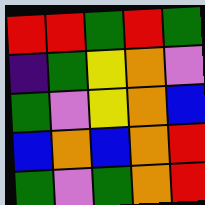[["red", "red", "green", "red", "green"], ["indigo", "green", "yellow", "orange", "violet"], ["green", "violet", "yellow", "orange", "blue"], ["blue", "orange", "blue", "orange", "red"], ["green", "violet", "green", "orange", "red"]]